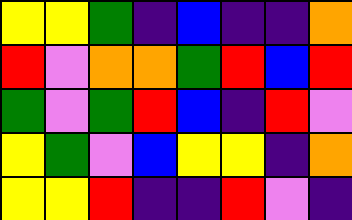[["yellow", "yellow", "green", "indigo", "blue", "indigo", "indigo", "orange"], ["red", "violet", "orange", "orange", "green", "red", "blue", "red"], ["green", "violet", "green", "red", "blue", "indigo", "red", "violet"], ["yellow", "green", "violet", "blue", "yellow", "yellow", "indigo", "orange"], ["yellow", "yellow", "red", "indigo", "indigo", "red", "violet", "indigo"]]